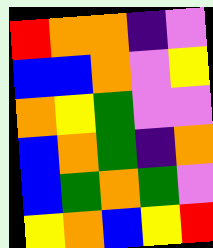[["red", "orange", "orange", "indigo", "violet"], ["blue", "blue", "orange", "violet", "yellow"], ["orange", "yellow", "green", "violet", "violet"], ["blue", "orange", "green", "indigo", "orange"], ["blue", "green", "orange", "green", "violet"], ["yellow", "orange", "blue", "yellow", "red"]]